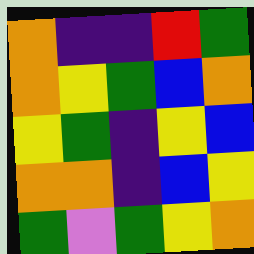[["orange", "indigo", "indigo", "red", "green"], ["orange", "yellow", "green", "blue", "orange"], ["yellow", "green", "indigo", "yellow", "blue"], ["orange", "orange", "indigo", "blue", "yellow"], ["green", "violet", "green", "yellow", "orange"]]